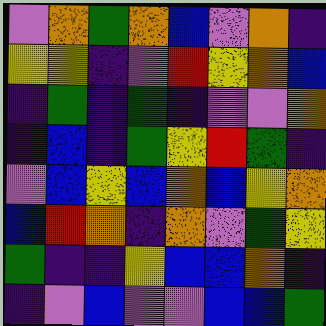[["violet", "orange", "green", "orange", "blue", "violet", "orange", "indigo"], ["yellow", "yellow", "indigo", "violet", "red", "yellow", "orange", "blue"], ["indigo", "green", "indigo", "green", "indigo", "violet", "violet", "orange"], ["indigo", "blue", "indigo", "green", "yellow", "red", "green", "indigo"], ["violet", "blue", "yellow", "blue", "orange", "blue", "yellow", "orange"], ["blue", "red", "orange", "indigo", "orange", "violet", "green", "yellow"], ["green", "indigo", "indigo", "yellow", "blue", "blue", "orange", "indigo"], ["indigo", "violet", "blue", "violet", "violet", "blue", "blue", "green"]]